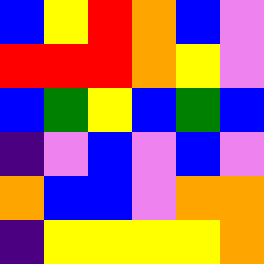[["blue", "yellow", "red", "orange", "blue", "violet"], ["red", "red", "red", "orange", "yellow", "violet"], ["blue", "green", "yellow", "blue", "green", "blue"], ["indigo", "violet", "blue", "violet", "blue", "violet"], ["orange", "blue", "blue", "violet", "orange", "orange"], ["indigo", "yellow", "yellow", "yellow", "yellow", "orange"]]